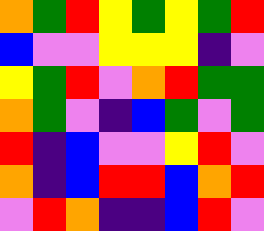[["orange", "green", "red", "yellow", "green", "yellow", "green", "red"], ["blue", "violet", "violet", "yellow", "yellow", "yellow", "indigo", "violet"], ["yellow", "green", "red", "violet", "orange", "red", "green", "green"], ["orange", "green", "violet", "indigo", "blue", "green", "violet", "green"], ["red", "indigo", "blue", "violet", "violet", "yellow", "red", "violet"], ["orange", "indigo", "blue", "red", "red", "blue", "orange", "red"], ["violet", "red", "orange", "indigo", "indigo", "blue", "red", "violet"]]